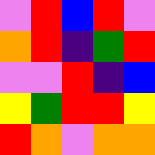[["violet", "red", "blue", "red", "violet"], ["orange", "red", "indigo", "green", "red"], ["violet", "violet", "red", "indigo", "blue"], ["yellow", "green", "red", "red", "yellow"], ["red", "orange", "violet", "orange", "orange"]]